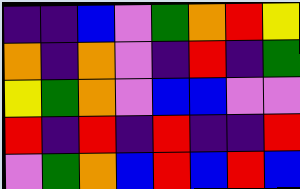[["indigo", "indigo", "blue", "violet", "green", "orange", "red", "yellow"], ["orange", "indigo", "orange", "violet", "indigo", "red", "indigo", "green"], ["yellow", "green", "orange", "violet", "blue", "blue", "violet", "violet"], ["red", "indigo", "red", "indigo", "red", "indigo", "indigo", "red"], ["violet", "green", "orange", "blue", "red", "blue", "red", "blue"]]